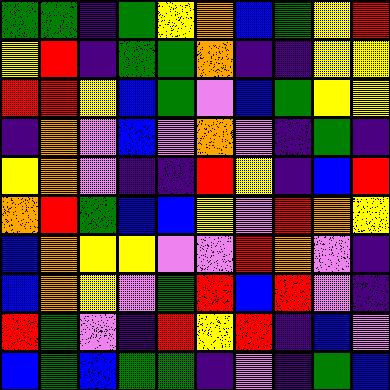[["green", "green", "indigo", "green", "yellow", "orange", "blue", "green", "yellow", "red"], ["yellow", "red", "indigo", "green", "green", "orange", "indigo", "indigo", "yellow", "yellow"], ["red", "red", "yellow", "blue", "green", "violet", "blue", "green", "yellow", "yellow"], ["indigo", "orange", "violet", "blue", "violet", "orange", "violet", "indigo", "green", "indigo"], ["yellow", "orange", "violet", "indigo", "indigo", "red", "yellow", "indigo", "blue", "red"], ["orange", "red", "green", "blue", "blue", "yellow", "violet", "red", "orange", "yellow"], ["blue", "orange", "yellow", "yellow", "violet", "violet", "red", "orange", "violet", "indigo"], ["blue", "orange", "yellow", "violet", "green", "red", "blue", "red", "violet", "indigo"], ["red", "green", "violet", "indigo", "red", "yellow", "red", "indigo", "blue", "violet"], ["blue", "green", "blue", "green", "green", "indigo", "violet", "indigo", "green", "blue"]]